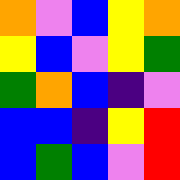[["orange", "violet", "blue", "yellow", "orange"], ["yellow", "blue", "violet", "yellow", "green"], ["green", "orange", "blue", "indigo", "violet"], ["blue", "blue", "indigo", "yellow", "red"], ["blue", "green", "blue", "violet", "red"]]